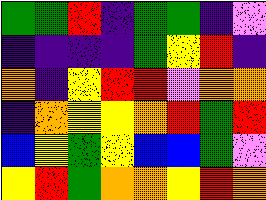[["green", "green", "red", "indigo", "green", "green", "indigo", "violet"], ["indigo", "indigo", "indigo", "indigo", "green", "yellow", "red", "indigo"], ["orange", "indigo", "yellow", "red", "red", "violet", "orange", "orange"], ["indigo", "orange", "yellow", "yellow", "orange", "red", "green", "red"], ["blue", "yellow", "green", "yellow", "blue", "blue", "green", "violet"], ["yellow", "red", "green", "orange", "orange", "yellow", "red", "orange"]]